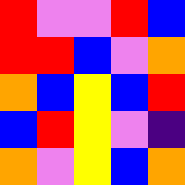[["red", "violet", "violet", "red", "blue"], ["red", "red", "blue", "violet", "orange"], ["orange", "blue", "yellow", "blue", "red"], ["blue", "red", "yellow", "violet", "indigo"], ["orange", "violet", "yellow", "blue", "orange"]]